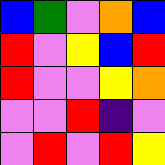[["blue", "green", "violet", "orange", "blue"], ["red", "violet", "yellow", "blue", "red"], ["red", "violet", "violet", "yellow", "orange"], ["violet", "violet", "red", "indigo", "violet"], ["violet", "red", "violet", "red", "yellow"]]